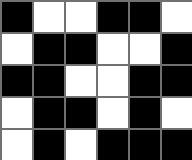[["black", "white", "white", "black", "black", "white"], ["white", "black", "black", "white", "white", "black"], ["black", "black", "white", "white", "black", "black"], ["white", "black", "black", "white", "black", "white"], ["white", "black", "white", "black", "black", "black"]]